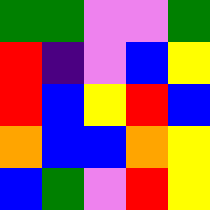[["green", "green", "violet", "violet", "green"], ["red", "indigo", "violet", "blue", "yellow"], ["red", "blue", "yellow", "red", "blue"], ["orange", "blue", "blue", "orange", "yellow"], ["blue", "green", "violet", "red", "yellow"]]